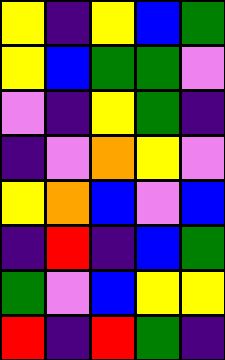[["yellow", "indigo", "yellow", "blue", "green"], ["yellow", "blue", "green", "green", "violet"], ["violet", "indigo", "yellow", "green", "indigo"], ["indigo", "violet", "orange", "yellow", "violet"], ["yellow", "orange", "blue", "violet", "blue"], ["indigo", "red", "indigo", "blue", "green"], ["green", "violet", "blue", "yellow", "yellow"], ["red", "indigo", "red", "green", "indigo"]]